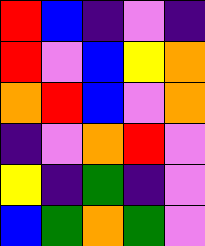[["red", "blue", "indigo", "violet", "indigo"], ["red", "violet", "blue", "yellow", "orange"], ["orange", "red", "blue", "violet", "orange"], ["indigo", "violet", "orange", "red", "violet"], ["yellow", "indigo", "green", "indigo", "violet"], ["blue", "green", "orange", "green", "violet"]]